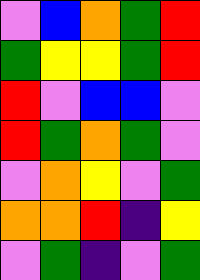[["violet", "blue", "orange", "green", "red"], ["green", "yellow", "yellow", "green", "red"], ["red", "violet", "blue", "blue", "violet"], ["red", "green", "orange", "green", "violet"], ["violet", "orange", "yellow", "violet", "green"], ["orange", "orange", "red", "indigo", "yellow"], ["violet", "green", "indigo", "violet", "green"]]